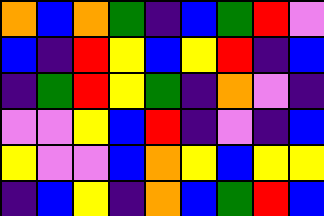[["orange", "blue", "orange", "green", "indigo", "blue", "green", "red", "violet"], ["blue", "indigo", "red", "yellow", "blue", "yellow", "red", "indigo", "blue"], ["indigo", "green", "red", "yellow", "green", "indigo", "orange", "violet", "indigo"], ["violet", "violet", "yellow", "blue", "red", "indigo", "violet", "indigo", "blue"], ["yellow", "violet", "violet", "blue", "orange", "yellow", "blue", "yellow", "yellow"], ["indigo", "blue", "yellow", "indigo", "orange", "blue", "green", "red", "blue"]]